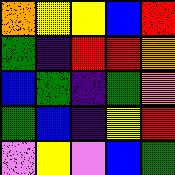[["orange", "yellow", "yellow", "blue", "red"], ["green", "indigo", "red", "red", "orange"], ["blue", "green", "indigo", "green", "orange"], ["green", "blue", "indigo", "yellow", "red"], ["violet", "yellow", "violet", "blue", "green"]]